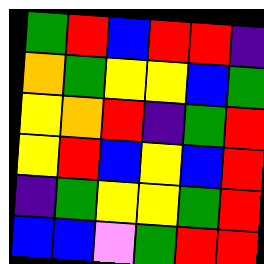[["green", "red", "blue", "red", "red", "indigo"], ["orange", "green", "yellow", "yellow", "blue", "green"], ["yellow", "orange", "red", "indigo", "green", "red"], ["yellow", "red", "blue", "yellow", "blue", "red"], ["indigo", "green", "yellow", "yellow", "green", "red"], ["blue", "blue", "violet", "green", "red", "red"]]